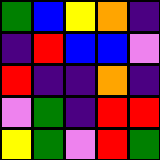[["green", "blue", "yellow", "orange", "indigo"], ["indigo", "red", "blue", "blue", "violet"], ["red", "indigo", "indigo", "orange", "indigo"], ["violet", "green", "indigo", "red", "red"], ["yellow", "green", "violet", "red", "green"]]